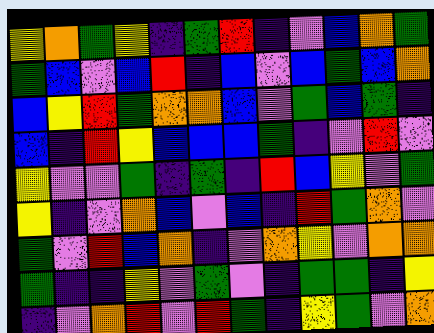[["yellow", "orange", "green", "yellow", "indigo", "green", "red", "indigo", "violet", "blue", "orange", "green"], ["green", "blue", "violet", "blue", "red", "indigo", "blue", "violet", "blue", "green", "blue", "orange"], ["blue", "yellow", "red", "green", "orange", "orange", "blue", "violet", "green", "blue", "green", "indigo"], ["blue", "indigo", "red", "yellow", "blue", "blue", "blue", "green", "indigo", "violet", "red", "violet"], ["yellow", "violet", "violet", "green", "indigo", "green", "indigo", "red", "blue", "yellow", "violet", "green"], ["yellow", "indigo", "violet", "orange", "blue", "violet", "blue", "indigo", "red", "green", "orange", "violet"], ["green", "violet", "red", "blue", "orange", "indigo", "violet", "orange", "yellow", "violet", "orange", "orange"], ["green", "indigo", "indigo", "yellow", "violet", "green", "violet", "indigo", "green", "green", "indigo", "yellow"], ["indigo", "violet", "orange", "red", "violet", "red", "green", "indigo", "yellow", "green", "violet", "orange"]]